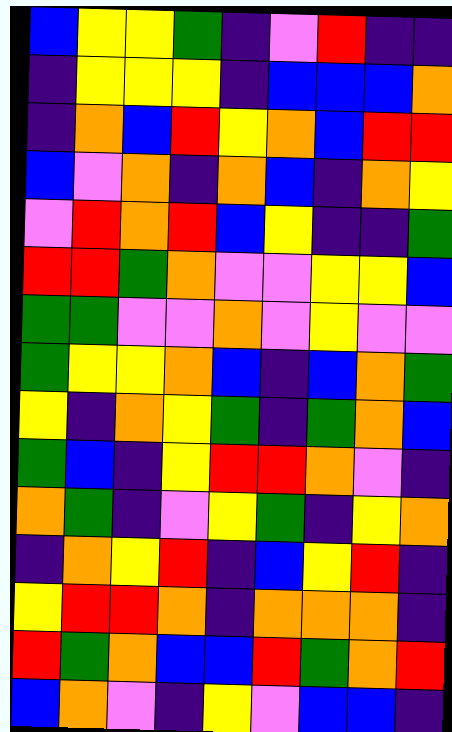[["blue", "yellow", "yellow", "green", "indigo", "violet", "red", "indigo", "indigo"], ["indigo", "yellow", "yellow", "yellow", "indigo", "blue", "blue", "blue", "orange"], ["indigo", "orange", "blue", "red", "yellow", "orange", "blue", "red", "red"], ["blue", "violet", "orange", "indigo", "orange", "blue", "indigo", "orange", "yellow"], ["violet", "red", "orange", "red", "blue", "yellow", "indigo", "indigo", "green"], ["red", "red", "green", "orange", "violet", "violet", "yellow", "yellow", "blue"], ["green", "green", "violet", "violet", "orange", "violet", "yellow", "violet", "violet"], ["green", "yellow", "yellow", "orange", "blue", "indigo", "blue", "orange", "green"], ["yellow", "indigo", "orange", "yellow", "green", "indigo", "green", "orange", "blue"], ["green", "blue", "indigo", "yellow", "red", "red", "orange", "violet", "indigo"], ["orange", "green", "indigo", "violet", "yellow", "green", "indigo", "yellow", "orange"], ["indigo", "orange", "yellow", "red", "indigo", "blue", "yellow", "red", "indigo"], ["yellow", "red", "red", "orange", "indigo", "orange", "orange", "orange", "indigo"], ["red", "green", "orange", "blue", "blue", "red", "green", "orange", "red"], ["blue", "orange", "violet", "indigo", "yellow", "violet", "blue", "blue", "indigo"]]